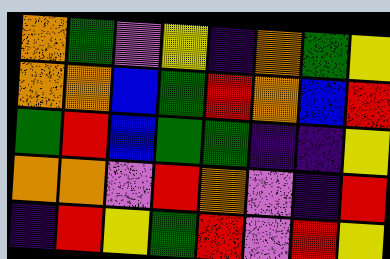[["orange", "green", "violet", "yellow", "indigo", "orange", "green", "yellow"], ["orange", "orange", "blue", "green", "red", "orange", "blue", "red"], ["green", "red", "blue", "green", "green", "indigo", "indigo", "yellow"], ["orange", "orange", "violet", "red", "orange", "violet", "indigo", "red"], ["indigo", "red", "yellow", "green", "red", "violet", "red", "yellow"]]